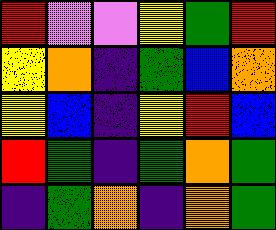[["red", "violet", "violet", "yellow", "green", "red"], ["yellow", "orange", "indigo", "green", "blue", "orange"], ["yellow", "blue", "indigo", "yellow", "red", "blue"], ["red", "green", "indigo", "green", "orange", "green"], ["indigo", "green", "orange", "indigo", "orange", "green"]]